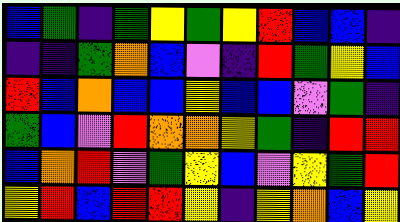[["blue", "green", "indigo", "green", "yellow", "green", "yellow", "red", "blue", "blue", "indigo"], ["indigo", "indigo", "green", "orange", "blue", "violet", "indigo", "red", "green", "yellow", "blue"], ["red", "blue", "orange", "blue", "blue", "yellow", "blue", "blue", "violet", "green", "indigo"], ["green", "blue", "violet", "red", "orange", "orange", "yellow", "green", "indigo", "red", "red"], ["blue", "orange", "red", "violet", "green", "yellow", "blue", "violet", "yellow", "green", "red"], ["yellow", "red", "blue", "red", "red", "yellow", "indigo", "yellow", "orange", "blue", "yellow"]]